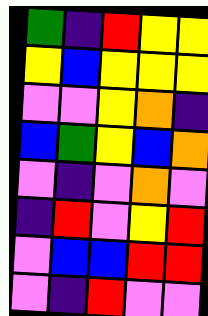[["green", "indigo", "red", "yellow", "yellow"], ["yellow", "blue", "yellow", "yellow", "yellow"], ["violet", "violet", "yellow", "orange", "indigo"], ["blue", "green", "yellow", "blue", "orange"], ["violet", "indigo", "violet", "orange", "violet"], ["indigo", "red", "violet", "yellow", "red"], ["violet", "blue", "blue", "red", "red"], ["violet", "indigo", "red", "violet", "violet"]]